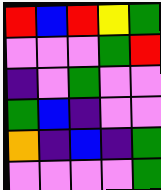[["red", "blue", "red", "yellow", "green"], ["violet", "violet", "violet", "green", "red"], ["indigo", "violet", "green", "violet", "violet"], ["green", "blue", "indigo", "violet", "violet"], ["orange", "indigo", "blue", "indigo", "green"], ["violet", "violet", "violet", "violet", "green"]]